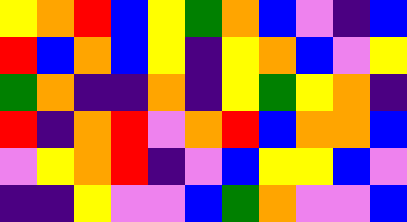[["yellow", "orange", "red", "blue", "yellow", "green", "orange", "blue", "violet", "indigo", "blue"], ["red", "blue", "orange", "blue", "yellow", "indigo", "yellow", "orange", "blue", "violet", "yellow"], ["green", "orange", "indigo", "indigo", "orange", "indigo", "yellow", "green", "yellow", "orange", "indigo"], ["red", "indigo", "orange", "red", "violet", "orange", "red", "blue", "orange", "orange", "blue"], ["violet", "yellow", "orange", "red", "indigo", "violet", "blue", "yellow", "yellow", "blue", "violet"], ["indigo", "indigo", "yellow", "violet", "violet", "blue", "green", "orange", "violet", "violet", "blue"]]